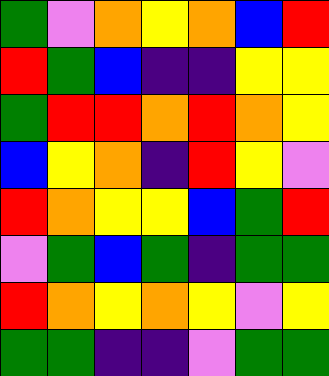[["green", "violet", "orange", "yellow", "orange", "blue", "red"], ["red", "green", "blue", "indigo", "indigo", "yellow", "yellow"], ["green", "red", "red", "orange", "red", "orange", "yellow"], ["blue", "yellow", "orange", "indigo", "red", "yellow", "violet"], ["red", "orange", "yellow", "yellow", "blue", "green", "red"], ["violet", "green", "blue", "green", "indigo", "green", "green"], ["red", "orange", "yellow", "orange", "yellow", "violet", "yellow"], ["green", "green", "indigo", "indigo", "violet", "green", "green"]]